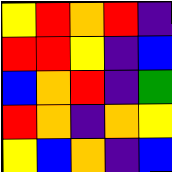[["yellow", "red", "orange", "red", "indigo"], ["red", "red", "yellow", "indigo", "blue"], ["blue", "orange", "red", "indigo", "green"], ["red", "orange", "indigo", "orange", "yellow"], ["yellow", "blue", "orange", "indigo", "blue"]]